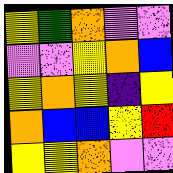[["yellow", "green", "orange", "violet", "violet"], ["violet", "violet", "yellow", "orange", "blue"], ["yellow", "orange", "yellow", "indigo", "yellow"], ["orange", "blue", "blue", "yellow", "red"], ["yellow", "yellow", "orange", "violet", "violet"]]